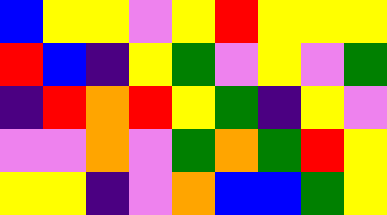[["blue", "yellow", "yellow", "violet", "yellow", "red", "yellow", "yellow", "yellow"], ["red", "blue", "indigo", "yellow", "green", "violet", "yellow", "violet", "green"], ["indigo", "red", "orange", "red", "yellow", "green", "indigo", "yellow", "violet"], ["violet", "violet", "orange", "violet", "green", "orange", "green", "red", "yellow"], ["yellow", "yellow", "indigo", "violet", "orange", "blue", "blue", "green", "yellow"]]